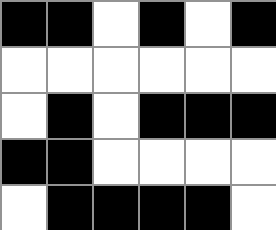[["black", "black", "white", "black", "white", "black"], ["white", "white", "white", "white", "white", "white"], ["white", "black", "white", "black", "black", "black"], ["black", "black", "white", "white", "white", "white"], ["white", "black", "black", "black", "black", "white"]]